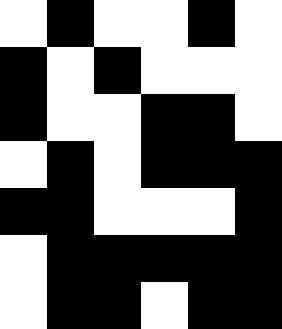[["white", "black", "white", "white", "black", "white"], ["black", "white", "black", "white", "white", "white"], ["black", "white", "white", "black", "black", "white"], ["white", "black", "white", "black", "black", "black"], ["black", "black", "white", "white", "white", "black"], ["white", "black", "black", "black", "black", "black"], ["white", "black", "black", "white", "black", "black"]]